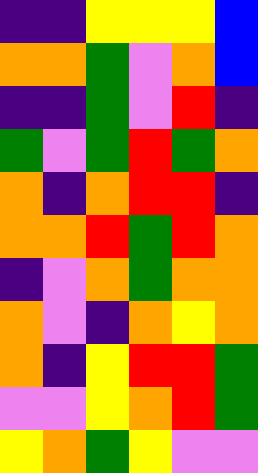[["indigo", "indigo", "yellow", "yellow", "yellow", "blue"], ["orange", "orange", "green", "violet", "orange", "blue"], ["indigo", "indigo", "green", "violet", "red", "indigo"], ["green", "violet", "green", "red", "green", "orange"], ["orange", "indigo", "orange", "red", "red", "indigo"], ["orange", "orange", "red", "green", "red", "orange"], ["indigo", "violet", "orange", "green", "orange", "orange"], ["orange", "violet", "indigo", "orange", "yellow", "orange"], ["orange", "indigo", "yellow", "red", "red", "green"], ["violet", "violet", "yellow", "orange", "red", "green"], ["yellow", "orange", "green", "yellow", "violet", "violet"]]